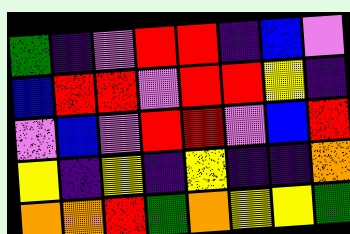[["green", "indigo", "violet", "red", "red", "indigo", "blue", "violet"], ["blue", "red", "red", "violet", "red", "red", "yellow", "indigo"], ["violet", "blue", "violet", "red", "red", "violet", "blue", "red"], ["yellow", "indigo", "yellow", "indigo", "yellow", "indigo", "indigo", "orange"], ["orange", "orange", "red", "green", "orange", "yellow", "yellow", "green"]]